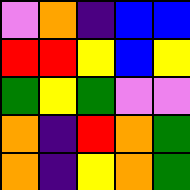[["violet", "orange", "indigo", "blue", "blue"], ["red", "red", "yellow", "blue", "yellow"], ["green", "yellow", "green", "violet", "violet"], ["orange", "indigo", "red", "orange", "green"], ["orange", "indigo", "yellow", "orange", "green"]]